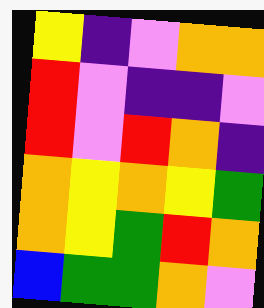[["yellow", "indigo", "violet", "orange", "orange"], ["red", "violet", "indigo", "indigo", "violet"], ["red", "violet", "red", "orange", "indigo"], ["orange", "yellow", "orange", "yellow", "green"], ["orange", "yellow", "green", "red", "orange"], ["blue", "green", "green", "orange", "violet"]]